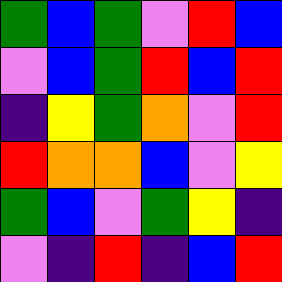[["green", "blue", "green", "violet", "red", "blue"], ["violet", "blue", "green", "red", "blue", "red"], ["indigo", "yellow", "green", "orange", "violet", "red"], ["red", "orange", "orange", "blue", "violet", "yellow"], ["green", "blue", "violet", "green", "yellow", "indigo"], ["violet", "indigo", "red", "indigo", "blue", "red"]]